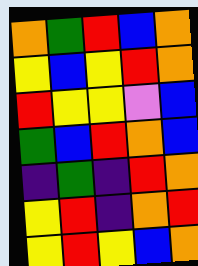[["orange", "green", "red", "blue", "orange"], ["yellow", "blue", "yellow", "red", "orange"], ["red", "yellow", "yellow", "violet", "blue"], ["green", "blue", "red", "orange", "blue"], ["indigo", "green", "indigo", "red", "orange"], ["yellow", "red", "indigo", "orange", "red"], ["yellow", "red", "yellow", "blue", "orange"]]